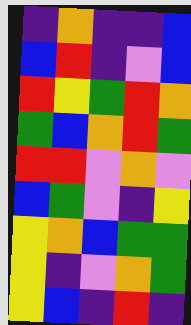[["indigo", "orange", "indigo", "indigo", "blue"], ["blue", "red", "indigo", "violet", "blue"], ["red", "yellow", "green", "red", "orange"], ["green", "blue", "orange", "red", "green"], ["red", "red", "violet", "orange", "violet"], ["blue", "green", "violet", "indigo", "yellow"], ["yellow", "orange", "blue", "green", "green"], ["yellow", "indigo", "violet", "orange", "green"], ["yellow", "blue", "indigo", "red", "indigo"]]